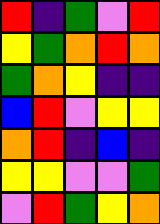[["red", "indigo", "green", "violet", "red"], ["yellow", "green", "orange", "red", "orange"], ["green", "orange", "yellow", "indigo", "indigo"], ["blue", "red", "violet", "yellow", "yellow"], ["orange", "red", "indigo", "blue", "indigo"], ["yellow", "yellow", "violet", "violet", "green"], ["violet", "red", "green", "yellow", "orange"]]